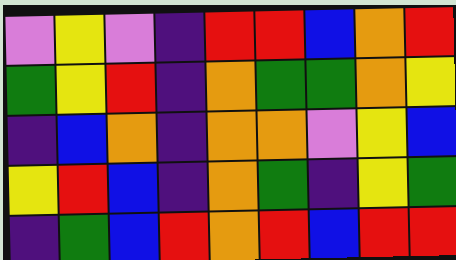[["violet", "yellow", "violet", "indigo", "red", "red", "blue", "orange", "red"], ["green", "yellow", "red", "indigo", "orange", "green", "green", "orange", "yellow"], ["indigo", "blue", "orange", "indigo", "orange", "orange", "violet", "yellow", "blue"], ["yellow", "red", "blue", "indigo", "orange", "green", "indigo", "yellow", "green"], ["indigo", "green", "blue", "red", "orange", "red", "blue", "red", "red"]]